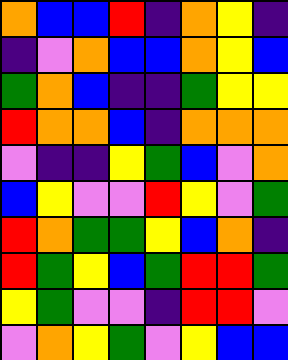[["orange", "blue", "blue", "red", "indigo", "orange", "yellow", "indigo"], ["indigo", "violet", "orange", "blue", "blue", "orange", "yellow", "blue"], ["green", "orange", "blue", "indigo", "indigo", "green", "yellow", "yellow"], ["red", "orange", "orange", "blue", "indigo", "orange", "orange", "orange"], ["violet", "indigo", "indigo", "yellow", "green", "blue", "violet", "orange"], ["blue", "yellow", "violet", "violet", "red", "yellow", "violet", "green"], ["red", "orange", "green", "green", "yellow", "blue", "orange", "indigo"], ["red", "green", "yellow", "blue", "green", "red", "red", "green"], ["yellow", "green", "violet", "violet", "indigo", "red", "red", "violet"], ["violet", "orange", "yellow", "green", "violet", "yellow", "blue", "blue"]]